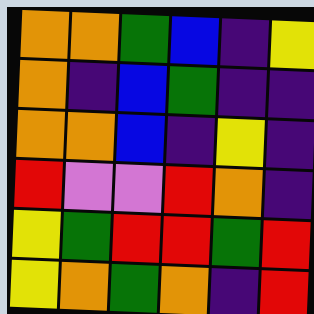[["orange", "orange", "green", "blue", "indigo", "yellow"], ["orange", "indigo", "blue", "green", "indigo", "indigo"], ["orange", "orange", "blue", "indigo", "yellow", "indigo"], ["red", "violet", "violet", "red", "orange", "indigo"], ["yellow", "green", "red", "red", "green", "red"], ["yellow", "orange", "green", "orange", "indigo", "red"]]